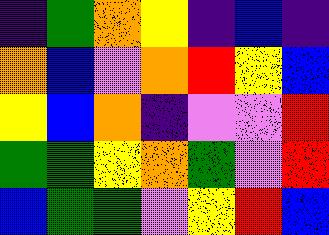[["indigo", "green", "orange", "yellow", "indigo", "blue", "indigo"], ["orange", "blue", "violet", "orange", "red", "yellow", "blue"], ["yellow", "blue", "orange", "indigo", "violet", "violet", "red"], ["green", "green", "yellow", "orange", "green", "violet", "red"], ["blue", "green", "green", "violet", "yellow", "red", "blue"]]